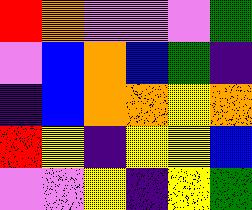[["red", "orange", "violet", "violet", "violet", "green"], ["violet", "blue", "orange", "blue", "green", "indigo"], ["indigo", "blue", "orange", "orange", "yellow", "orange"], ["red", "yellow", "indigo", "yellow", "yellow", "blue"], ["violet", "violet", "yellow", "indigo", "yellow", "green"]]